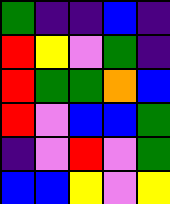[["green", "indigo", "indigo", "blue", "indigo"], ["red", "yellow", "violet", "green", "indigo"], ["red", "green", "green", "orange", "blue"], ["red", "violet", "blue", "blue", "green"], ["indigo", "violet", "red", "violet", "green"], ["blue", "blue", "yellow", "violet", "yellow"]]